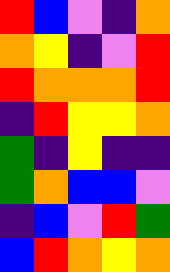[["red", "blue", "violet", "indigo", "orange"], ["orange", "yellow", "indigo", "violet", "red"], ["red", "orange", "orange", "orange", "red"], ["indigo", "red", "yellow", "yellow", "orange"], ["green", "indigo", "yellow", "indigo", "indigo"], ["green", "orange", "blue", "blue", "violet"], ["indigo", "blue", "violet", "red", "green"], ["blue", "red", "orange", "yellow", "orange"]]